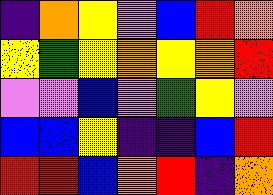[["indigo", "orange", "yellow", "violet", "blue", "red", "orange"], ["yellow", "green", "yellow", "orange", "yellow", "orange", "red"], ["violet", "violet", "blue", "violet", "green", "yellow", "violet"], ["blue", "blue", "yellow", "indigo", "indigo", "blue", "red"], ["red", "red", "blue", "orange", "red", "indigo", "orange"]]